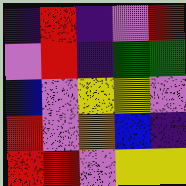[["indigo", "red", "indigo", "violet", "red"], ["violet", "red", "indigo", "green", "green"], ["blue", "violet", "yellow", "yellow", "violet"], ["red", "violet", "orange", "blue", "indigo"], ["red", "red", "violet", "yellow", "yellow"]]